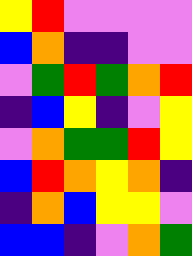[["yellow", "red", "violet", "violet", "violet", "violet"], ["blue", "orange", "indigo", "indigo", "violet", "violet"], ["violet", "green", "red", "green", "orange", "red"], ["indigo", "blue", "yellow", "indigo", "violet", "yellow"], ["violet", "orange", "green", "green", "red", "yellow"], ["blue", "red", "orange", "yellow", "orange", "indigo"], ["indigo", "orange", "blue", "yellow", "yellow", "violet"], ["blue", "blue", "indigo", "violet", "orange", "green"]]